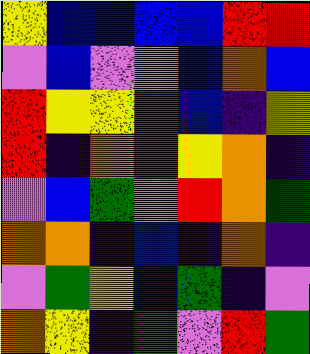[["yellow", "blue", "blue", "blue", "blue", "red", "red"], ["violet", "blue", "violet", "violet", "blue", "orange", "blue"], ["red", "yellow", "yellow", "red", "blue", "indigo", "yellow"], ["red", "indigo", "orange", "red", "yellow", "orange", "indigo"], ["violet", "blue", "green", "violet", "red", "orange", "green"], ["orange", "orange", "indigo", "blue", "indigo", "orange", "indigo"], ["violet", "green", "yellow", "blue", "green", "indigo", "violet"], ["orange", "yellow", "indigo", "green", "violet", "red", "green"]]